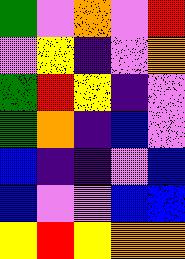[["green", "violet", "orange", "violet", "red"], ["violet", "yellow", "indigo", "violet", "orange"], ["green", "red", "yellow", "indigo", "violet"], ["green", "orange", "indigo", "blue", "violet"], ["blue", "indigo", "indigo", "violet", "blue"], ["blue", "violet", "violet", "blue", "blue"], ["yellow", "red", "yellow", "orange", "orange"]]